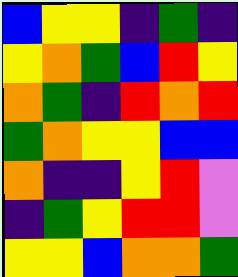[["blue", "yellow", "yellow", "indigo", "green", "indigo"], ["yellow", "orange", "green", "blue", "red", "yellow"], ["orange", "green", "indigo", "red", "orange", "red"], ["green", "orange", "yellow", "yellow", "blue", "blue"], ["orange", "indigo", "indigo", "yellow", "red", "violet"], ["indigo", "green", "yellow", "red", "red", "violet"], ["yellow", "yellow", "blue", "orange", "orange", "green"]]